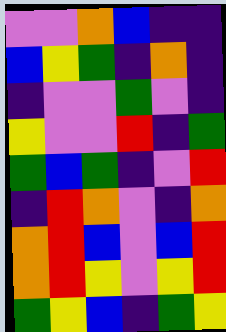[["violet", "violet", "orange", "blue", "indigo", "indigo"], ["blue", "yellow", "green", "indigo", "orange", "indigo"], ["indigo", "violet", "violet", "green", "violet", "indigo"], ["yellow", "violet", "violet", "red", "indigo", "green"], ["green", "blue", "green", "indigo", "violet", "red"], ["indigo", "red", "orange", "violet", "indigo", "orange"], ["orange", "red", "blue", "violet", "blue", "red"], ["orange", "red", "yellow", "violet", "yellow", "red"], ["green", "yellow", "blue", "indigo", "green", "yellow"]]